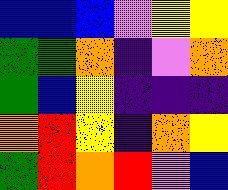[["blue", "blue", "blue", "violet", "yellow", "yellow"], ["green", "green", "orange", "indigo", "violet", "orange"], ["green", "blue", "yellow", "indigo", "indigo", "indigo"], ["orange", "red", "yellow", "indigo", "orange", "yellow"], ["green", "red", "orange", "red", "violet", "blue"]]